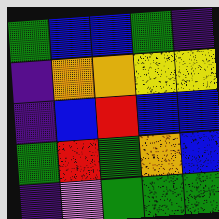[["green", "blue", "blue", "green", "indigo"], ["indigo", "orange", "orange", "yellow", "yellow"], ["indigo", "blue", "red", "blue", "blue"], ["green", "red", "green", "orange", "blue"], ["indigo", "violet", "green", "green", "green"]]